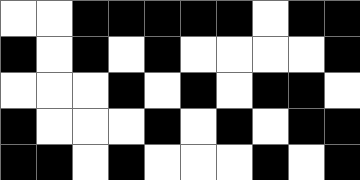[["white", "white", "black", "black", "black", "black", "black", "white", "black", "black"], ["black", "white", "black", "white", "black", "white", "white", "white", "white", "black"], ["white", "white", "white", "black", "white", "black", "white", "black", "black", "white"], ["black", "white", "white", "white", "black", "white", "black", "white", "black", "black"], ["black", "black", "white", "black", "white", "white", "white", "black", "white", "black"]]